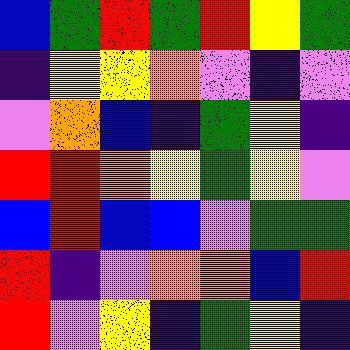[["blue", "green", "red", "green", "red", "yellow", "green"], ["indigo", "yellow", "yellow", "orange", "violet", "indigo", "violet"], ["violet", "orange", "blue", "indigo", "green", "yellow", "indigo"], ["red", "red", "orange", "yellow", "green", "yellow", "violet"], ["blue", "red", "blue", "blue", "violet", "green", "green"], ["red", "indigo", "violet", "orange", "orange", "blue", "red"], ["red", "violet", "yellow", "indigo", "green", "yellow", "indigo"]]